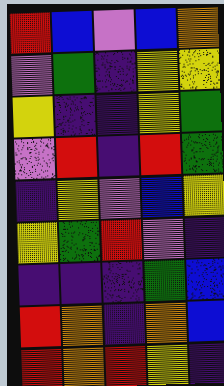[["red", "blue", "violet", "blue", "orange"], ["violet", "green", "indigo", "yellow", "yellow"], ["yellow", "indigo", "indigo", "yellow", "green"], ["violet", "red", "indigo", "red", "green"], ["indigo", "yellow", "violet", "blue", "yellow"], ["yellow", "green", "red", "violet", "indigo"], ["indigo", "indigo", "indigo", "green", "blue"], ["red", "orange", "indigo", "orange", "blue"], ["red", "orange", "red", "yellow", "indigo"]]